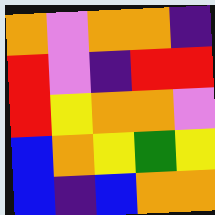[["orange", "violet", "orange", "orange", "indigo"], ["red", "violet", "indigo", "red", "red"], ["red", "yellow", "orange", "orange", "violet"], ["blue", "orange", "yellow", "green", "yellow"], ["blue", "indigo", "blue", "orange", "orange"]]